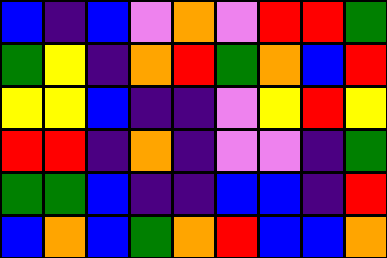[["blue", "indigo", "blue", "violet", "orange", "violet", "red", "red", "green"], ["green", "yellow", "indigo", "orange", "red", "green", "orange", "blue", "red"], ["yellow", "yellow", "blue", "indigo", "indigo", "violet", "yellow", "red", "yellow"], ["red", "red", "indigo", "orange", "indigo", "violet", "violet", "indigo", "green"], ["green", "green", "blue", "indigo", "indigo", "blue", "blue", "indigo", "red"], ["blue", "orange", "blue", "green", "orange", "red", "blue", "blue", "orange"]]